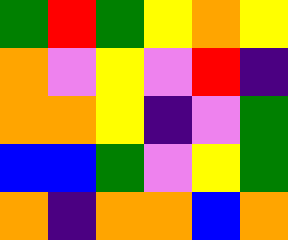[["green", "red", "green", "yellow", "orange", "yellow"], ["orange", "violet", "yellow", "violet", "red", "indigo"], ["orange", "orange", "yellow", "indigo", "violet", "green"], ["blue", "blue", "green", "violet", "yellow", "green"], ["orange", "indigo", "orange", "orange", "blue", "orange"]]